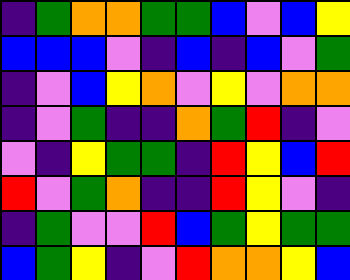[["indigo", "green", "orange", "orange", "green", "green", "blue", "violet", "blue", "yellow"], ["blue", "blue", "blue", "violet", "indigo", "blue", "indigo", "blue", "violet", "green"], ["indigo", "violet", "blue", "yellow", "orange", "violet", "yellow", "violet", "orange", "orange"], ["indigo", "violet", "green", "indigo", "indigo", "orange", "green", "red", "indigo", "violet"], ["violet", "indigo", "yellow", "green", "green", "indigo", "red", "yellow", "blue", "red"], ["red", "violet", "green", "orange", "indigo", "indigo", "red", "yellow", "violet", "indigo"], ["indigo", "green", "violet", "violet", "red", "blue", "green", "yellow", "green", "green"], ["blue", "green", "yellow", "indigo", "violet", "red", "orange", "orange", "yellow", "blue"]]